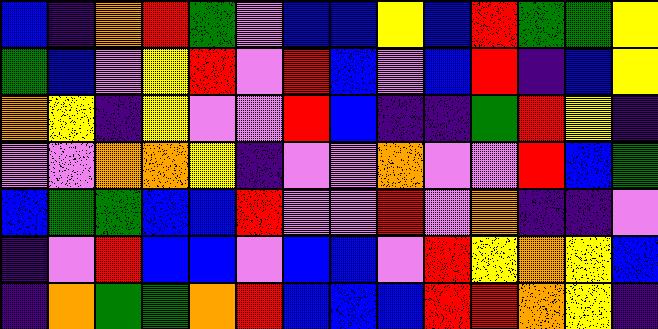[["blue", "indigo", "orange", "red", "green", "violet", "blue", "blue", "yellow", "blue", "red", "green", "green", "yellow"], ["green", "blue", "violet", "yellow", "red", "violet", "red", "blue", "violet", "blue", "red", "indigo", "blue", "yellow"], ["orange", "yellow", "indigo", "yellow", "violet", "violet", "red", "blue", "indigo", "indigo", "green", "red", "yellow", "indigo"], ["violet", "violet", "orange", "orange", "yellow", "indigo", "violet", "violet", "orange", "violet", "violet", "red", "blue", "green"], ["blue", "green", "green", "blue", "blue", "red", "violet", "violet", "red", "violet", "orange", "indigo", "indigo", "violet"], ["indigo", "violet", "red", "blue", "blue", "violet", "blue", "blue", "violet", "red", "yellow", "orange", "yellow", "blue"], ["indigo", "orange", "green", "green", "orange", "red", "blue", "blue", "blue", "red", "red", "orange", "yellow", "indigo"]]